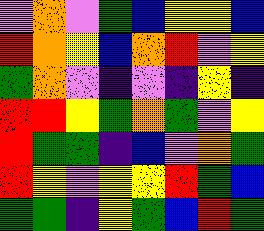[["violet", "orange", "violet", "green", "blue", "yellow", "yellow", "blue"], ["red", "orange", "yellow", "blue", "orange", "red", "violet", "yellow"], ["green", "orange", "violet", "indigo", "violet", "indigo", "yellow", "indigo"], ["red", "red", "yellow", "green", "orange", "green", "violet", "yellow"], ["red", "green", "green", "indigo", "blue", "violet", "orange", "green"], ["red", "yellow", "violet", "yellow", "yellow", "red", "green", "blue"], ["green", "green", "indigo", "yellow", "green", "blue", "red", "green"]]